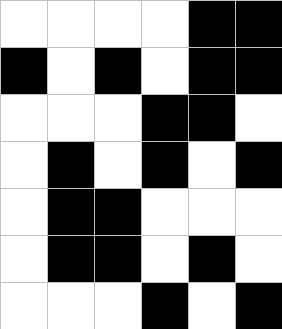[["white", "white", "white", "white", "black", "black"], ["black", "white", "black", "white", "black", "black"], ["white", "white", "white", "black", "black", "white"], ["white", "black", "white", "black", "white", "black"], ["white", "black", "black", "white", "white", "white"], ["white", "black", "black", "white", "black", "white"], ["white", "white", "white", "black", "white", "black"]]